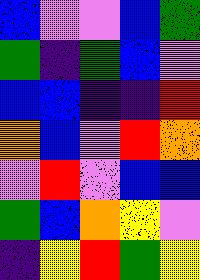[["blue", "violet", "violet", "blue", "green"], ["green", "indigo", "green", "blue", "violet"], ["blue", "blue", "indigo", "indigo", "red"], ["orange", "blue", "violet", "red", "orange"], ["violet", "red", "violet", "blue", "blue"], ["green", "blue", "orange", "yellow", "violet"], ["indigo", "yellow", "red", "green", "yellow"]]